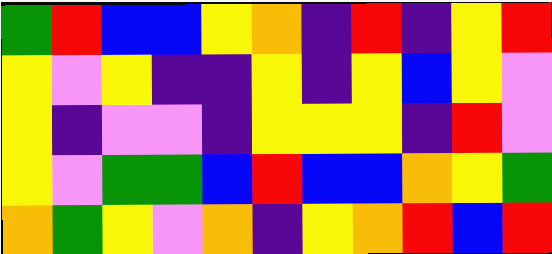[["green", "red", "blue", "blue", "yellow", "orange", "indigo", "red", "indigo", "yellow", "red"], ["yellow", "violet", "yellow", "indigo", "indigo", "yellow", "indigo", "yellow", "blue", "yellow", "violet"], ["yellow", "indigo", "violet", "violet", "indigo", "yellow", "yellow", "yellow", "indigo", "red", "violet"], ["yellow", "violet", "green", "green", "blue", "red", "blue", "blue", "orange", "yellow", "green"], ["orange", "green", "yellow", "violet", "orange", "indigo", "yellow", "orange", "red", "blue", "red"]]